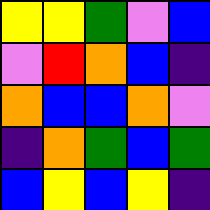[["yellow", "yellow", "green", "violet", "blue"], ["violet", "red", "orange", "blue", "indigo"], ["orange", "blue", "blue", "orange", "violet"], ["indigo", "orange", "green", "blue", "green"], ["blue", "yellow", "blue", "yellow", "indigo"]]